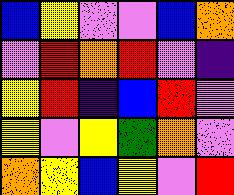[["blue", "yellow", "violet", "violet", "blue", "orange"], ["violet", "red", "orange", "red", "violet", "indigo"], ["yellow", "red", "indigo", "blue", "red", "violet"], ["yellow", "violet", "yellow", "green", "orange", "violet"], ["orange", "yellow", "blue", "yellow", "violet", "red"]]